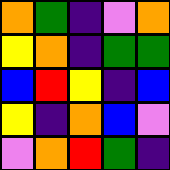[["orange", "green", "indigo", "violet", "orange"], ["yellow", "orange", "indigo", "green", "green"], ["blue", "red", "yellow", "indigo", "blue"], ["yellow", "indigo", "orange", "blue", "violet"], ["violet", "orange", "red", "green", "indigo"]]